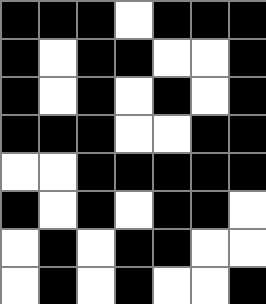[["black", "black", "black", "white", "black", "black", "black"], ["black", "white", "black", "black", "white", "white", "black"], ["black", "white", "black", "white", "black", "white", "black"], ["black", "black", "black", "white", "white", "black", "black"], ["white", "white", "black", "black", "black", "black", "black"], ["black", "white", "black", "white", "black", "black", "white"], ["white", "black", "white", "black", "black", "white", "white"], ["white", "black", "white", "black", "white", "white", "black"]]